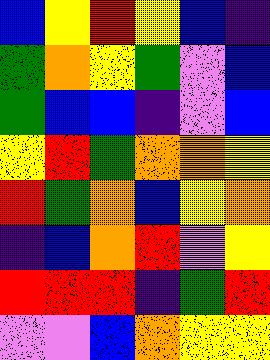[["blue", "yellow", "red", "yellow", "blue", "indigo"], ["green", "orange", "yellow", "green", "violet", "blue"], ["green", "blue", "blue", "indigo", "violet", "blue"], ["yellow", "red", "green", "orange", "orange", "yellow"], ["red", "green", "orange", "blue", "yellow", "orange"], ["indigo", "blue", "orange", "red", "violet", "yellow"], ["red", "red", "red", "indigo", "green", "red"], ["violet", "violet", "blue", "orange", "yellow", "yellow"]]